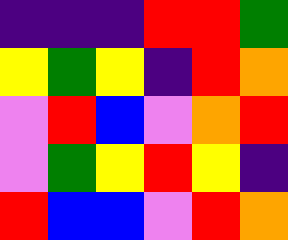[["indigo", "indigo", "indigo", "red", "red", "green"], ["yellow", "green", "yellow", "indigo", "red", "orange"], ["violet", "red", "blue", "violet", "orange", "red"], ["violet", "green", "yellow", "red", "yellow", "indigo"], ["red", "blue", "blue", "violet", "red", "orange"]]